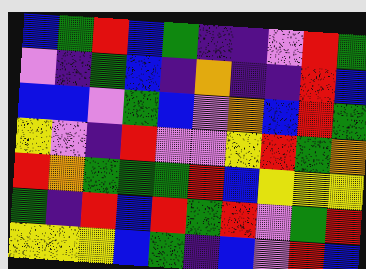[["blue", "green", "red", "blue", "green", "indigo", "indigo", "violet", "red", "green"], ["violet", "indigo", "green", "blue", "indigo", "orange", "indigo", "indigo", "red", "blue"], ["blue", "blue", "violet", "green", "blue", "violet", "orange", "blue", "red", "green"], ["yellow", "violet", "indigo", "red", "violet", "violet", "yellow", "red", "green", "orange"], ["red", "orange", "green", "green", "green", "red", "blue", "yellow", "yellow", "yellow"], ["green", "indigo", "red", "blue", "red", "green", "red", "violet", "green", "red"], ["yellow", "yellow", "yellow", "blue", "green", "indigo", "blue", "violet", "red", "blue"]]